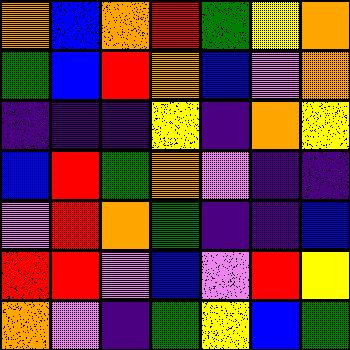[["orange", "blue", "orange", "red", "green", "yellow", "orange"], ["green", "blue", "red", "orange", "blue", "violet", "orange"], ["indigo", "indigo", "indigo", "yellow", "indigo", "orange", "yellow"], ["blue", "red", "green", "orange", "violet", "indigo", "indigo"], ["violet", "red", "orange", "green", "indigo", "indigo", "blue"], ["red", "red", "violet", "blue", "violet", "red", "yellow"], ["orange", "violet", "indigo", "green", "yellow", "blue", "green"]]